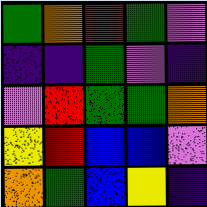[["green", "orange", "red", "green", "violet"], ["indigo", "indigo", "green", "violet", "indigo"], ["violet", "red", "green", "green", "orange"], ["yellow", "red", "blue", "blue", "violet"], ["orange", "green", "blue", "yellow", "indigo"]]